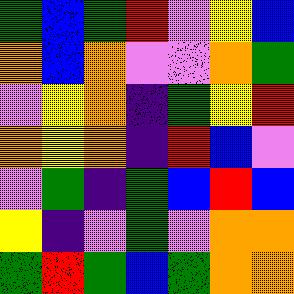[["green", "blue", "green", "red", "violet", "yellow", "blue"], ["orange", "blue", "orange", "violet", "violet", "orange", "green"], ["violet", "yellow", "orange", "indigo", "green", "yellow", "red"], ["orange", "yellow", "orange", "indigo", "red", "blue", "violet"], ["violet", "green", "indigo", "green", "blue", "red", "blue"], ["yellow", "indigo", "violet", "green", "violet", "orange", "orange"], ["green", "red", "green", "blue", "green", "orange", "orange"]]